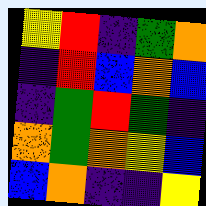[["yellow", "red", "indigo", "green", "orange"], ["indigo", "red", "blue", "orange", "blue"], ["indigo", "green", "red", "green", "indigo"], ["orange", "green", "orange", "yellow", "blue"], ["blue", "orange", "indigo", "indigo", "yellow"]]